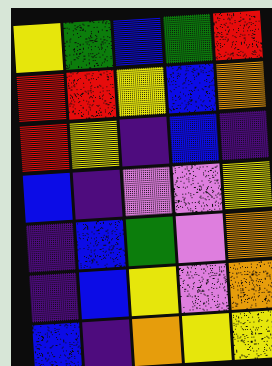[["yellow", "green", "blue", "green", "red"], ["red", "red", "yellow", "blue", "orange"], ["red", "yellow", "indigo", "blue", "indigo"], ["blue", "indigo", "violet", "violet", "yellow"], ["indigo", "blue", "green", "violet", "orange"], ["indigo", "blue", "yellow", "violet", "orange"], ["blue", "indigo", "orange", "yellow", "yellow"]]